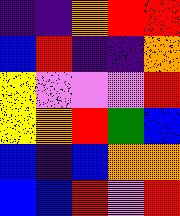[["indigo", "indigo", "orange", "red", "red"], ["blue", "red", "indigo", "indigo", "orange"], ["yellow", "violet", "violet", "violet", "red"], ["yellow", "orange", "red", "green", "blue"], ["blue", "indigo", "blue", "orange", "orange"], ["blue", "blue", "red", "violet", "red"]]